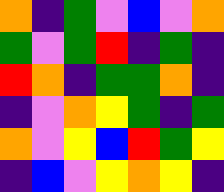[["orange", "indigo", "green", "violet", "blue", "violet", "orange"], ["green", "violet", "green", "red", "indigo", "green", "indigo"], ["red", "orange", "indigo", "green", "green", "orange", "indigo"], ["indigo", "violet", "orange", "yellow", "green", "indigo", "green"], ["orange", "violet", "yellow", "blue", "red", "green", "yellow"], ["indigo", "blue", "violet", "yellow", "orange", "yellow", "indigo"]]